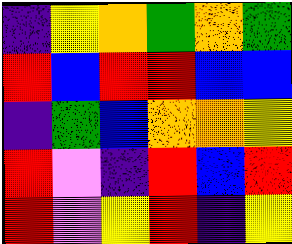[["indigo", "yellow", "orange", "green", "orange", "green"], ["red", "blue", "red", "red", "blue", "blue"], ["indigo", "green", "blue", "orange", "orange", "yellow"], ["red", "violet", "indigo", "red", "blue", "red"], ["red", "violet", "yellow", "red", "indigo", "yellow"]]